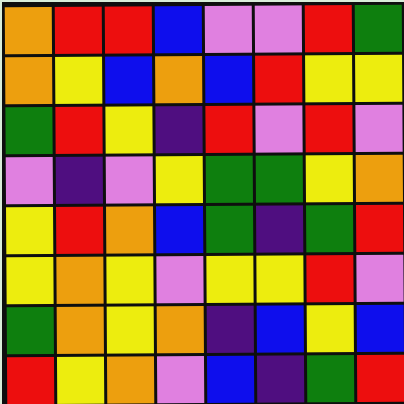[["orange", "red", "red", "blue", "violet", "violet", "red", "green"], ["orange", "yellow", "blue", "orange", "blue", "red", "yellow", "yellow"], ["green", "red", "yellow", "indigo", "red", "violet", "red", "violet"], ["violet", "indigo", "violet", "yellow", "green", "green", "yellow", "orange"], ["yellow", "red", "orange", "blue", "green", "indigo", "green", "red"], ["yellow", "orange", "yellow", "violet", "yellow", "yellow", "red", "violet"], ["green", "orange", "yellow", "orange", "indigo", "blue", "yellow", "blue"], ["red", "yellow", "orange", "violet", "blue", "indigo", "green", "red"]]